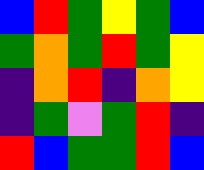[["blue", "red", "green", "yellow", "green", "blue"], ["green", "orange", "green", "red", "green", "yellow"], ["indigo", "orange", "red", "indigo", "orange", "yellow"], ["indigo", "green", "violet", "green", "red", "indigo"], ["red", "blue", "green", "green", "red", "blue"]]